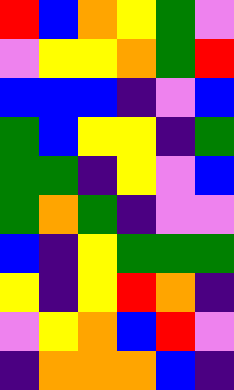[["red", "blue", "orange", "yellow", "green", "violet"], ["violet", "yellow", "yellow", "orange", "green", "red"], ["blue", "blue", "blue", "indigo", "violet", "blue"], ["green", "blue", "yellow", "yellow", "indigo", "green"], ["green", "green", "indigo", "yellow", "violet", "blue"], ["green", "orange", "green", "indigo", "violet", "violet"], ["blue", "indigo", "yellow", "green", "green", "green"], ["yellow", "indigo", "yellow", "red", "orange", "indigo"], ["violet", "yellow", "orange", "blue", "red", "violet"], ["indigo", "orange", "orange", "orange", "blue", "indigo"]]